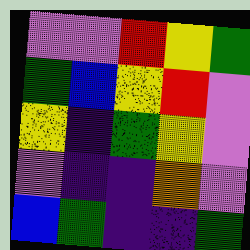[["violet", "violet", "red", "yellow", "green"], ["green", "blue", "yellow", "red", "violet"], ["yellow", "indigo", "green", "yellow", "violet"], ["violet", "indigo", "indigo", "orange", "violet"], ["blue", "green", "indigo", "indigo", "green"]]